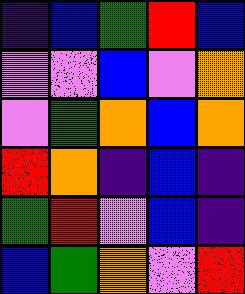[["indigo", "blue", "green", "red", "blue"], ["violet", "violet", "blue", "violet", "orange"], ["violet", "green", "orange", "blue", "orange"], ["red", "orange", "indigo", "blue", "indigo"], ["green", "red", "violet", "blue", "indigo"], ["blue", "green", "orange", "violet", "red"]]